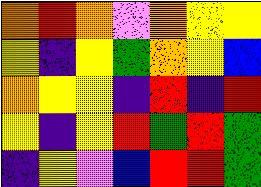[["orange", "red", "orange", "violet", "orange", "yellow", "yellow"], ["yellow", "indigo", "yellow", "green", "orange", "yellow", "blue"], ["orange", "yellow", "yellow", "indigo", "red", "indigo", "red"], ["yellow", "indigo", "yellow", "red", "green", "red", "green"], ["indigo", "yellow", "violet", "blue", "red", "red", "green"]]